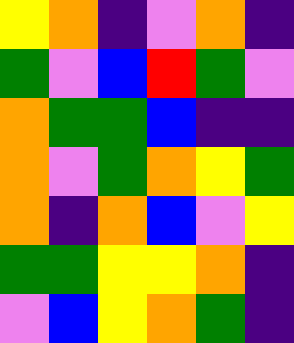[["yellow", "orange", "indigo", "violet", "orange", "indigo"], ["green", "violet", "blue", "red", "green", "violet"], ["orange", "green", "green", "blue", "indigo", "indigo"], ["orange", "violet", "green", "orange", "yellow", "green"], ["orange", "indigo", "orange", "blue", "violet", "yellow"], ["green", "green", "yellow", "yellow", "orange", "indigo"], ["violet", "blue", "yellow", "orange", "green", "indigo"]]